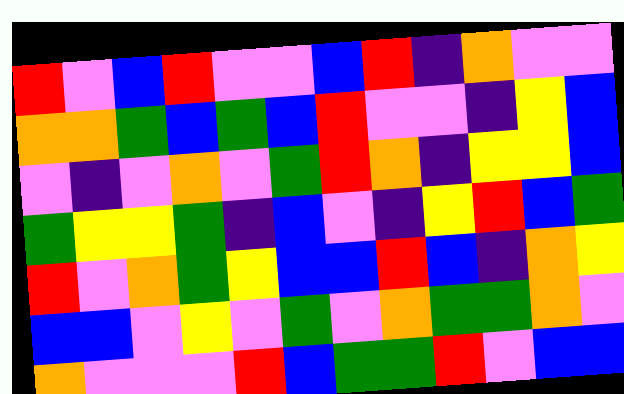[["red", "violet", "blue", "red", "violet", "violet", "blue", "red", "indigo", "orange", "violet", "violet"], ["orange", "orange", "green", "blue", "green", "blue", "red", "violet", "violet", "indigo", "yellow", "blue"], ["violet", "indigo", "violet", "orange", "violet", "green", "red", "orange", "indigo", "yellow", "yellow", "blue"], ["green", "yellow", "yellow", "green", "indigo", "blue", "violet", "indigo", "yellow", "red", "blue", "green"], ["red", "violet", "orange", "green", "yellow", "blue", "blue", "red", "blue", "indigo", "orange", "yellow"], ["blue", "blue", "violet", "yellow", "violet", "green", "violet", "orange", "green", "green", "orange", "violet"], ["orange", "violet", "violet", "violet", "red", "blue", "green", "green", "red", "violet", "blue", "blue"]]